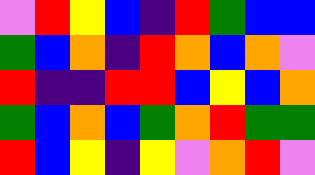[["violet", "red", "yellow", "blue", "indigo", "red", "green", "blue", "blue"], ["green", "blue", "orange", "indigo", "red", "orange", "blue", "orange", "violet"], ["red", "indigo", "indigo", "red", "red", "blue", "yellow", "blue", "orange"], ["green", "blue", "orange", "blue", "green", "orange", "red", "green", "green"], ["red", "blue", "yellow", "indigo", "yellow", "violet", "orange", "red", "violet"]]